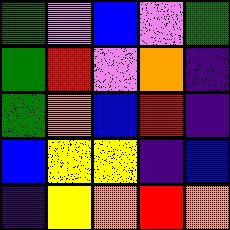[["green", "violet", "blue", "violet", "green"], ["green", "red", "violet", "orange", "indigo"], ["green", "orange", "blue", "red", "indigo"], ["blue", "yellow", "yellow", "indigo", "blue"], ["indigo", "yellow", "orange", "red", "orange"]]